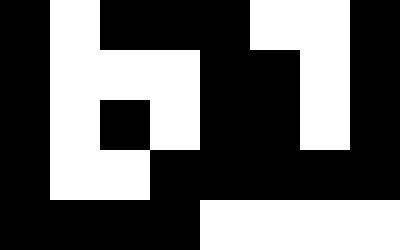[["black", "white", "black", "black", "black", "white", "white", "black"], ["black", "white", "white", "white", "black", "black", "white", "black"], ["black", "white", "black", "white", "black", "black", "white", "black"], ["black", "white", "white", "black", "black", "black", "black", "black"], ["black", "black", "black", "black", "white", "white", "white", "white"]]